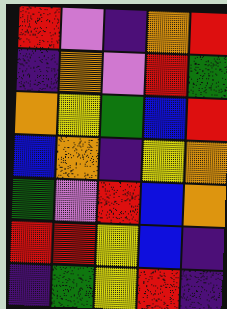[["red", "violet", "indigo", "orange", "red"], ["indigo", "orange", "violet", "red", "green"], ["orange", "yellow", "green", "blue", "red"], ["blue", "orange", "indigo", "yellow", "orange"], ["green", "violet", "red", "blue", "orange"], ["red", "red", "yellow", "blue", "indigo"], ["indigo", "green", "yellow", "red", "indigo"]]